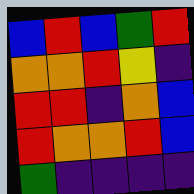[["blue", "red", "blue", "green", "red"], ["orange", "orange", "red", "yellow", "indigo"], ["red", "red", "indigo", "orange", "blue"], ["red", "orange", "orange", "red", "blue"], ["green", "indigo", "indigo", "indigo", "indigo"]]